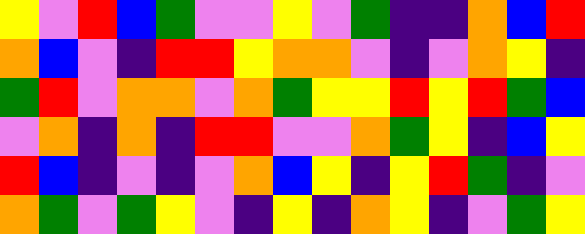[["yellow", "violet", "red", "blue", "green", "violet", "violet", "yellow", "violet", "green", "indigo", "indigo", "orange", "blue", "red"], ["orange", "blue", "violet", "indigo", "red", "red", "yellow", "orange", "orange", "violet", "indigo", "violet", "orange", "yellow", "indigo"], ["green", "red", "violet", "orange", "orange", "violet", "orange", "green", "yellow", "yellow", "red", "yellow", "red", "green", "blue"], ["violet", "orange", "indigo", "orange", "indigo", "red", "red", "violet", "violet", "orange", "green", "yellow", "indigo", "blue", "yellow"], ["red", "blue", "indigo", "violet", "indigo", "violet", "orange", "blue", "yellow", "indigo", "yellow", "red", "green", "indigo", "violet"], ["orange", "green", "violet", "green", "yellow", "violet", "indigo", "yellow", "indigo", "orange", "yellow", "indigo", "violet", "green", "yellow"]]